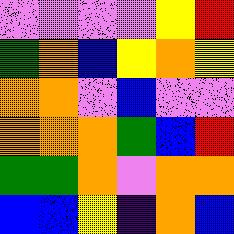[["violet", "violet", "violet", "violet", "yellow", "red"], ["green", "orange", "blue", "yellow", "orange", "yellow"], ["orange", "orange", "violet", "blue", "violet", "violet"], ["orange", "orange", "orange", "green", "blue", "red"], ["green", "green", "orange", "violet", "orange", "orange"], ["blue", "blue", "yellow", "indigo", "orange", "blue"]]